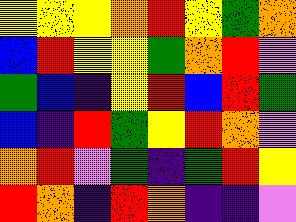[["yellow", "yellow", "yellow", "orange", "red", "yellow", "green", "orange"], ["blue", "red", "yellow", "yellow", "green", "orange", "red", "violet"], ["green", "blue", "indigo", "yellow", "red", "blue", "red", "green"], ["blue", "indigo", "red", "green", "yellow", "red", "orange", "violet"], ["orange", "red", "violet", "green", "indigo", "green", "red", "yellow"], ["red", "orange", "indigo", "red", "orange", "indigo", "indigo", "violet"]]